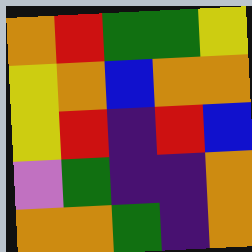[["orange", "red", "green", "green", "yellow"], ["yellow", "orange", "blue", "orange", "orange"], ["yellow", "red", "indigo", "red", "blue"], ["violet", "green", "indigo", "indigo", "orange"], ["orange", "orange", "green", "indigo", "orange"]]